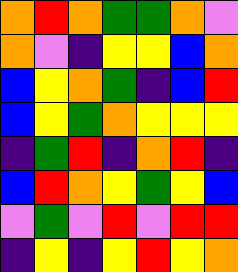[["orange", "red", "orange", "green", "green", "orange", "violet"], ["orange", "violet", "indigo", "yellow", "yellow", "blue", "orange"], ["blue", "yellow", "orange", "green", "indigo", "blue", "red"], ["blue", "yellow", "green", "orange", "yellow", "yellow", "yellow"], ["indigo", "green", "red", "indigo", "orange", "red", "indigo"], ["blue", "red", "orange", "yellow", "green", "yellow", "blue"], ["violet", "green", "violet", "red", "violet", "red", "red"], ["indigo", "yellow", "indigo", "yellow", "red", "yellow", "orange"]]